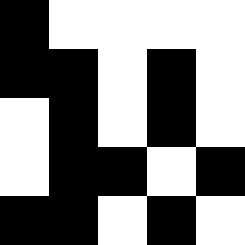[["black", "white", "white", "white", "white"], ["black", "black", "white", "black", "white"], ["white", "black", "white", "black", "white"], ["white", "black", "black", "white", "black"], ["black", "black", "white", "black", "white"]]